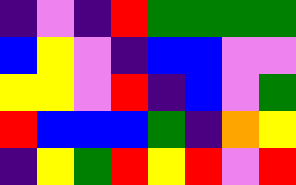[["indigo", "violet", "indigo", "red", "green", "green", "green", "green"], ["blue", "yellow", "violet", "indigo", "blue", "blue", "violet", "violet"], ["yellow", "yellow", "violet", "red", "indigo", "blue", "violet", "green"], ["red", "blue", "blue", "blue", "green", "indigo", "orange", "yellow"], ["indigo", "yellow", "green", "red", "yellow", "red", "violet", "red"]]